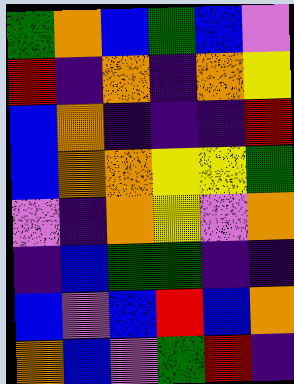[["green", "orange", "blue", "green", "blue", "violet"], ["red", "indigo", "orange", "indigo", "orange", "yellow"], ["blue", "orange", "indigo", "indigo", "indigo", "red"], ["blue", "orange", "orange", "yellow", "yellow", "green"], ["violet", "indigo", "orange", "yellow", "violet", "orange"], ["indigo", "blue", "green", "green", "indigo", "indigo"], ["blue", "violet", "blue", "red", "blue", "orange"], ["orange", "blue", "violet", "green", "red", "indigo"]]